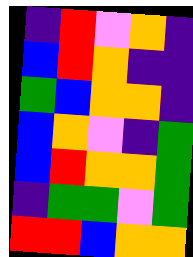[["indigo", "red", "violet", "orange", "indigo"], ["blue", "red", "orange", "indigo", "indigo"], ["green", "blue", "orange", "orange", "indigo"], ["blue", "orange", "violet", "indigo", "green"], ["blue", "red", "orange", "orange", "green"], ["indigo", "green", "green", "violet", "green"], ["red", "red", "blue", "orange", "orange"]]